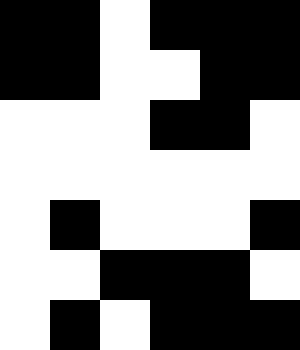[["black", "black", "white", "black", "black", "black"], ["black", "black", "white", "white", "black", "black"], ["white", "white", "white", "black", "black", "white"], ["white", "white", "white", "white", "white", "white"], ["white", "black", "white", "white", "white", "black"], ["white", "white", "black", "black", "black", "white"], ["white", "black", "white", "black", "black", "black"]]